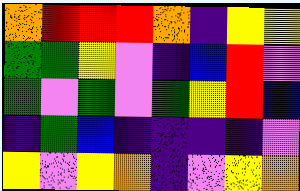[["orange", "red", "red", "red", "orange", "indigo", "yellow", "yellow"], ["green", "green", "yellow", "violet", "indigo", "blue", "red", "violet"], ["green", "violet", "green", "violet", "green", "yellow", "red", "blue"], ["indigo", "green", "blue", "indigo", "indigo", "indigo", "indigo", "violet"], ["yellow", "violet", "yellow", "orange", "indigo", "violet", "yellow", "orange"]]